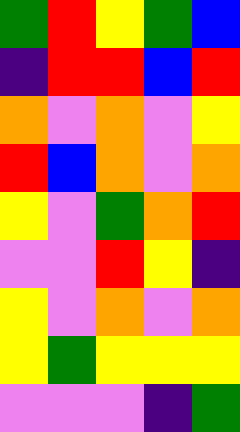[["green", "red", "yellow", "green", "blue"], ["indigo", "red", "red", "blue", "red"], ["orange", "violet", "orange", "violet", "yellow"], ["red", "blue", "orange", "violet", "orange"], ["yellow", "violet", "green", "orange", "red"], ["violet", "violet", "red", "yellow", "indigo"], ["yellow", "violet", "orange", "violet", "orange"], ["yellow", "green", "yellow", "yellow", "yellow"], ["violet", "violet", "violet", "indigo", "green"]]